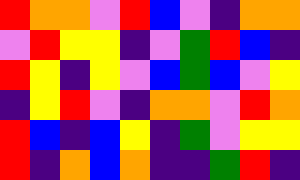[["red", "orange", "orange", "violet", "red", "blue", "violet", "indigo", "orange", "orange"], ["violet", "red", "yellow", "yellow", "indigo", "violet", "green", "red", "blue", "indigo"], ["red", "yellow", "indigo", "yellow", "violet", "blue", "green", "blue", "violet", "yellow"], ["indigo", "yellow", "red", "violet", "indigo", "orange", "orange", "violet", "red", "orange"], ["red", "blue", "indigo", "blue", "yellow", "indigo", "green", "violet", "yellow", "yellow"], ["red", "indigo", "orange", "blue", "orange", "indigo", "indigo", "green", "red", "indigo"]]